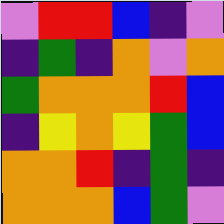[["violet", "red", "red", "blue", "indigo", "violet"], ["indigo", "green", "indigo", "orange", "violet", "orange"], ["green", "orange", "orange", "orange", "red", "blue"], ["indigo", "yellow", "orange", "yellow", "green", "blue"], ["orange", "orange", "red", "indigo", "green", "indigo"], ["orange", "orange", "orange", "blue", "green", "violet"]]